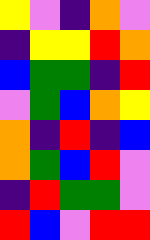[["yellow", "violet", "indigo", "orange", "violet"], ["indigo", "yellow", "yellow", "red", "orange"], ["blue", "green", "green", "indigo", "red"], ["violet", "green", "blue", "orange", "yellow"], ["orange", "indigo", "red", "indigo", "blue"], ["orange", "green", "blue", "red", "violet"], ["indigo", "red", "green", "green", "violet"], ["red", "blue", "violet", "red", "red"]]